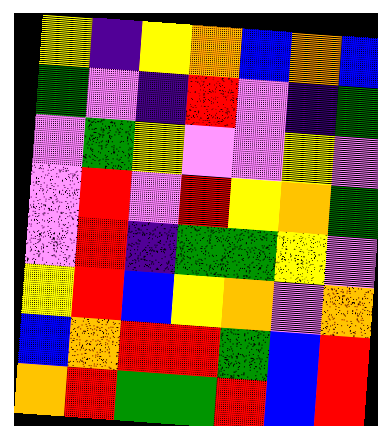[["yellow", "indigo", "yellow", "orange", "blue", "orange", "blue"], ["green", "violet", "indigo", "red", "violet", "indigo", "green"], ["violet", "green", "yellow", "violet", "violet", "yellow", "violet"], ["violet", "red", "violet", "red", "yellow", "orange", "green"], ["violet", "red", "indigo", "green", "green", "yellow", "violet"], ["yellow", "red", "blue", "yellow", "orange", "violet", "orange"], ["blue", "orange", "red", "red", "green", "blue", "red"], ["orange", "red", "green", "green", "red", "blue", "red"]]